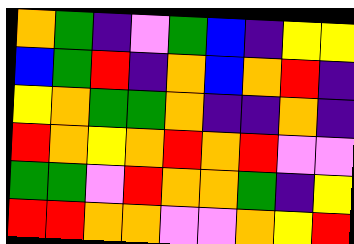[["orange", "green", "indigo", "violet", "green", "blue", "indigo", "yellow", "yellow"], ["blue", "green", "red", "indigo", "orange", "blue", "orange", "red", "indigo"], ["yellow", "orange", "green", "green", "orange", "indigo", "indigo", "orange", "indigo"], ["red", "orange", "yellow", "orange", "red", "orange", "red", "violet", "violet"], ["green", "green", "violet", "red", "orange", "orange", "green", "indigo", "yellow"], ["red", "red", "orange", "orange", "violet", "violet", "orange", "yellow", "red"]]